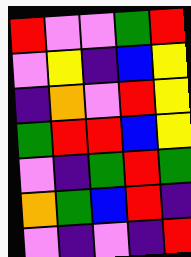[["red", "violet", "violet", "green", "red"], ["violet", "yellow", "indigo", "blue", "yellow"], ["indigo", "orange", "violet", "red", "yellow"], ["green", "red", "red", "blue", "yellow"], ["violet", "indigo", "green", "red", "green"], ["orange", "green", "blue", "red", "indigo"], ["violet", "indigo", "violet", "indigo", "red"]]